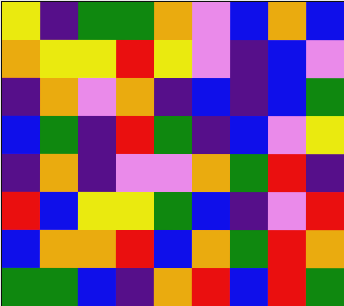[["yellow", "indigo", "green", "green", "orange", "violet", "blue", "orange", "blue"], ["orange", "yellow", "yellow", "red", "yellow", "violet", "indigo", "blue", "violet"], ["indigo", "orange", "violet", "orange", "indigo", "blue", "indigo", "blue", "green"], ["blue", "green", "indigo", "red", "green", "indigo", "blue", "violet", "yellow"], ["indigo", "orange", "indigo", "violet", "violet", "orange", "green", "red", "indigo"], ["red", "blue", "yellow", "yellow", "green", "blue", "indigo", "violet", "red"], ["blue", "orange", "orange", "red", "blue", "orange", "green", "red", "orange"], ["green", "green", "blue", "indigo", "orange", "red", "blue", "red", "green"]]